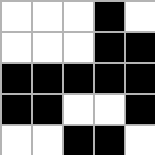[["white", "white", "white", "black", "white"], ["white", "white", "white", "black", "black"], ["black", "black", "black", "black", "black"], ["black", "black", "white", "white", "black"], ["white", "white", "black", "black", "white"]]